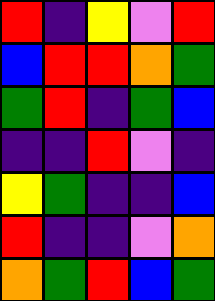[["red", "indigo", "yellow", "violet", "red"], ["blue", "red", "red", "orange", "green"], ["green", "red", "indigo", "green", "blue"], ["indigo", "indigo", "red", "violet", "indigo"], ["yellow", "green", "indigo", "indigo", "blue"], ["red", "indigo", "indigo", "violet", "orange"], ["orange", "green", "red", "blue", "green"]]